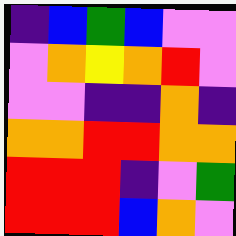[["indigo", "blue", "green", "blue", "violet", "violet"], ["violet", "orange", "yellow", "orange", "red", "violet"], ["violet", "violet", "indigo", "indigo", "orange", "indigo"], ["orange", "orange", "red", "red", "orange", "orange"], ["red", "red", "red", "indigo", "violet", "green"], ["red", "red", "red", "blue", "orange", "violet"]]